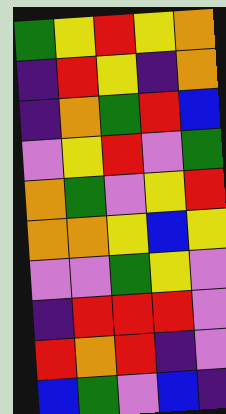[["green", "yellow", "red", "yellow", "orange"], ["indigo", "red", "yellow", "indigo", "orange"], ["indigo", "orange", "green", "red", "blue"], ["violet", "yellow", "red", "violet", "green"], ["orange", "green", "violet", "yellow", "red"], ["orange", "orange", "yellow", "blue", "yellow"], ["violet", "violet", "green", "yellow", "violet"], ["indigo", "red", "red", "red", "violet"], ["red", "orange", "red", "indigo", "violet"], ["blue", "green", "violet", "blue", "indigo"]]